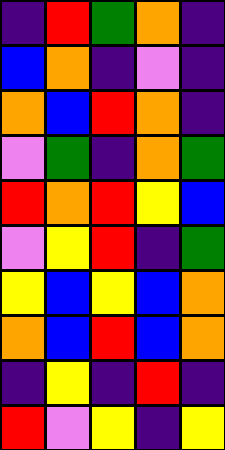[["indigo", "red", "green", "orange", "indigo"], ["blue", "orange", "indigo", "violet", "indigo"], ["orange", "blue", "red", "orange", "indigo"], ["violet", "green", "indigo", "orange", "green"], ["red", "orange", "red", "yellow", "blue"], ["violet", "yellow", "red", "indigo", "green"], ["yellow", "blue", "yellow", "blue", "orange"], ["orange", "blue", "red", "blue", "orange"], ["indigo", "yellow", "indigo", "red", "indigo"], ["red", "violet", "yellow", "indigo", "yellow"]]